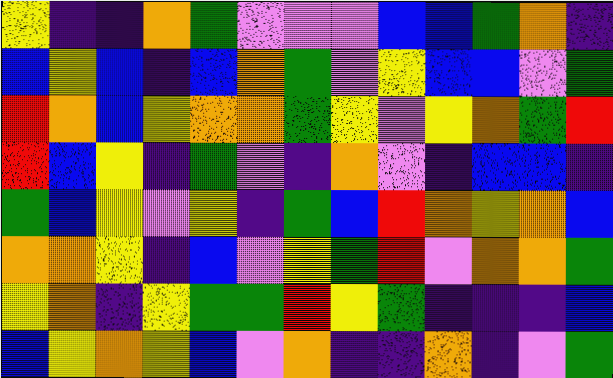[["yellow", "indigo", "indigo", "orange", "green", "violet", "violet", "violet", "blue", "blue", "green", "orange", "indigo"], ["blue", "yellow", "blue", "indigo", "blue", "orange", "green", "violet", "yellow", "blue", "blue", "violet", "green"], ["red", "orange", "blue", "yellow", "orange", "orange", "green", "yellow", "violet", "yellow", "orange", "green", "red"], ["red", "blue", "yellow", "indigo", "green", "violet", "indigo", "orange", "violet", "indigo", "blue", "blue", "indigo"], ["green", "blue", "yellow", "violet", "yellow", "indigo", "green", "blue", "red", "orange", "yellow", "orange", "blue"], ["orange", "orange", "yellow", "indigo", "blue", "violet", "yellow", "green", "red", "violet", "orange", "orange", "green"], ["yellow", "orange", "indigo", "yellow", "green", "green", "red", "yellow", "green", "indigo", "indigo", "indigo", "blue"], ["blue", "yellow", "orange", "yellow", "blue", "violet", "orange", "indigo", "indigo", "orange", "indigo", "violet", "green"]]